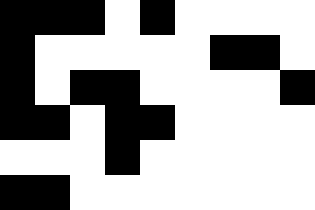[["black", "black", "black", "white", "black", "white", "white", "white", "white"], ["black", "white", "white", "white", "white", "white", "black", "black", "white"], ["black", "white", "black", "black", "white", "white", "white", "white", "black"], ["black", "black", "white", "black", "black", "white", "white", "white", "white"], ["white", "white", "white", "black", "white", "white", "white", "white", "white"], ["black", "black", "white", "white", "white", "white", "white", "white", "white"]]